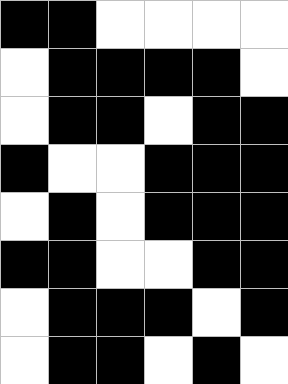[["black", "black", "white", "white", "white", "white"], ["white", "black", "black", "black", "black", "white"], ["white", "black", "black", "white", "black", "black"], ["black", "white", "white", "black", "black", "black"], ["white", "black", "white", "black", "black", "black"], ["black", "black", "white", "white", "black", "black"], ["white", "black", "black", "black", "white", "black"], ["white", "black", "black", "white", "black", "white"]]